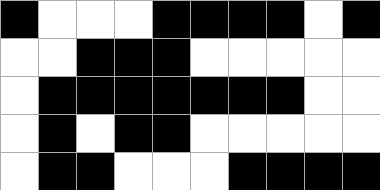[["black", "white", "white", "white", "black", "black", "black", "black", "white", "black"], ["white", "white", "black", "black", "black", "white", "white", "white", "white", "white"], ["white", "black", "black", "black", "black", "black", "black", "black", "white", "white"], ["white", "black", "white", "black", "black", "white", "white", "white", "white", "white"], ["white", "black", "black", "white", "white", "white", "black", "black", "black", "black"]]